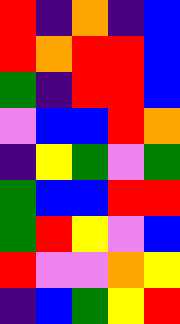[["red", "indigo", "orange", "indigo", "blue"], ["red", "orange", "red", "red", "blue"], ["green", "indigo", "red", "red", "blue"], ["violet", "blue", "blue", "red", "orange"], ["indigo", "yellow", "green", "violet", "green"], ["green", "blue", "blue", "red", "red"], ["green", "red", "yellow", "violet", "blue"], ["red", "violet", "violet", "orange", "yellow"], ["indigo", "blue", "green", "yellow", "red"]]